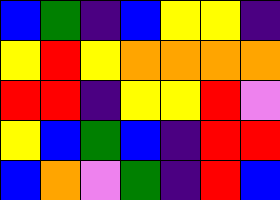[["blue", "green", "indigo", "blue", "yellow", "yellow", "indigo"], ["yellow", "red", "yellow", "orange", "orange", "orange", "orange"], ["red", "red", "indigo", "yellow", "yellow", "red", "violet"], ["yellow", "blue", "green", "blue", "indigo", "red", "red"], ["blue", "orange", "violet", "green", "indigo", "red", "blue"]]